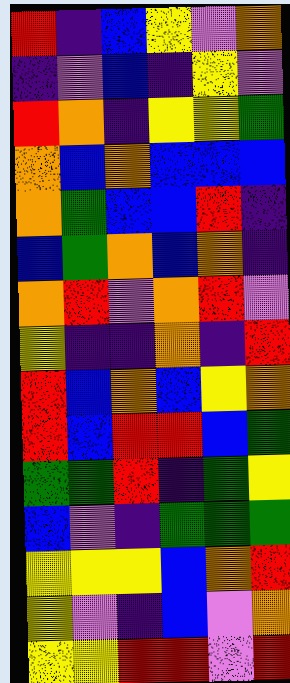[["red", "indigo", "blue", "yellow", "violet", "orange"], ["indigo", "violet", "blue", "indigo", "yellow", "violet"], ["red", "orange", "indigo", "yellow", "yellow", "green"], ["orange", "blue", "orange", "blue", "blue", "blue"], ["orange", "green", "blue", "blue", "red", "indigo"], ["blue", "green", "orange", "blue", "orange", "indigo"], ["orange", "red", "violet", "orange", "red", "violet"], ["yellow", "indigo", "indigo", "orange", "indigo", "red"], ["red", "blue", "orange", "blue", "yellow", "orange"], ["red", "blue", "red", "red", "blue", "green"], ["green", "green", "red", "indigo", "green", "yellow"], ["blue", "violet", "indigo", "green", "green", "green"], ["yellow", "yellow", "yellow", "blue", "orange", "red"], ["yellow", "violet", "indigo", "blue", "violet", "orange"], ["yellow", "yellow", "red", "red", "violet", "red"]]